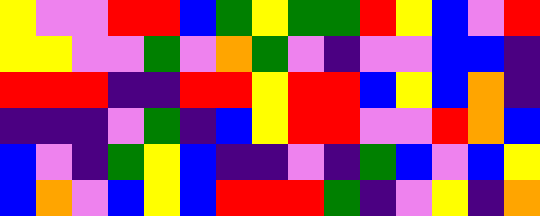[["yellow", "violet", "violet", "red", "red", "blue", "green", "yellow", "green", "green", "red", "yellow", "blue", "violet", "red"], ["yellow", "yellow", "violet", "violet", "green", "violet", "orange", "green", "violet", "indigo", "violet", "violet", "blue", "blue", "indigo"], ["red", "red", "red", "indigo", "indigo", "red", "red", "yellow", "red", "red", "blue", "yellow", "blue", "orange", "indigo"], ["indigo", "indigo", "indigo", "violet", "green", "indigo", "blue", "yellow", "red", "red", "violet", "violet", "red", "orange", "blue"], ["blue", "violet", "indigo", "green", "yellow", "blue", "indigo", "indigo", "violet", "indigo", "green", "blue", "violet", "blue", "yellow"], ["blue", "orange", "violet", "blue", "yellow", "blue", "red", "red", "red", "green", "indigo", "violet", "yellow", "indigo", "orange"]]